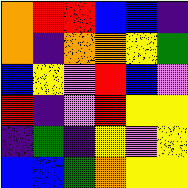[["orange", "red", "red", "blue", "blue", "indigo"], ["orange", "indigo", "orange", "orange", "yellow", "green"], ["blue", "yellow", "violet", "red", "blue", "violet"], ["red", "indigo", "violet", "red", "yellow", "yellow"], ["indigo", "green", "indigo", "yellow", "violet", "yellow"], ["blue", "blue", "green", "orange", "yellow", "yellow"]]